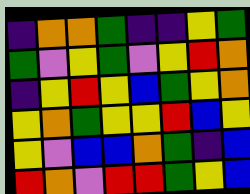[["indigo", "orange", "orange", "green", "indigo", "indigo", "yellow", "green"], ["green", "violet", "yellow", "green", "violet", "yellow", "red", "orange"], ["indigo", "yellow", "red", "yellow", "blue", "green", "yellow", "orange"], ["yellow", "orange", "green", "yellow", "yellow", "red", "blue", "yellow"], ["yellow", "violet", "blue", "blue", "orange", "green", "indigo", "blue"], ["red", "orange", "violet", "red", "red", "green", "yellow", "blue"]]